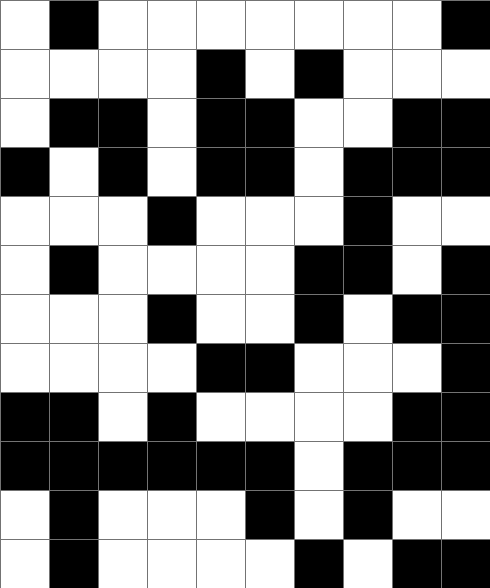[["white", "black", "white", "white", "white", "white", "white", "white", "white", "black"], ["white", "white", "white", "white", "black", "white", "black", "white", "white", "white"], ["white", "black", "black", "white", "black", "black", "white", "white", "black", "black"], ["black", "white", "black", "white", "black", "black", "white", "black", "black", "black"], ["white", "white", "white", "black", "white", "white", "white", "black", "white", "white"], ["white", "black", "white", "white", "white", "white", "black", "black", "white", "black"], ["white", "white", "white", "black", "white", "white", "black", "white", "black", "black"], ["white", "white", "white", "white", "black", "black", "white", "white", "white", "black"], ["black", "black", "white", "black", "white", "white", "white", "white", "black", "black"], ["black", "black", "black", "black", "black", "black", "white", "black", "black", "black"], ["white", "black", "white", "white", "white", "black", "white", "black", "white", "white"], ["white", "black", "white", "white", "white", "white", "black", "white", "black", "black"]]